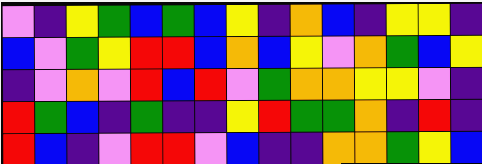[["violet", "indigo", "yellow", "green", "blue", "green", "blue", "yellow", "indigo", "orange", "blue", "indigo", "yellow", "yellow", "indigo"], ["blue", "violet", "green", "yellow", "red", "red", "blue", "orange", "blue", "yellow", "violet", "orange", "green", "blue", "yellow"], ["indigo", "violet", "orange", "violet", "red", "blue", "red", "violet", "green", "orange", "orange", "yellow", "yellow", "violet", "indigo"], ["red", "green", "blue", "indigo", "green", "indigo", "indigo", "yellow", "red", "green", "green", "orange", "indigo", "red", "indigo"], ["red", "blue", "indigo", "violet", "red", "red", "violet", "blue", "indigo", "indigo", "orange", "orange", "green", "yellow", "blue"]]